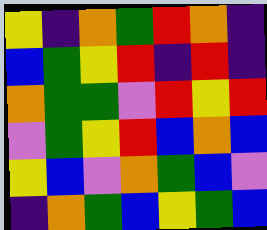[["yellow", "indigo", "orange", "green", "red", "orange", "indigo"], ["blue", "green", "yellow", "red", "indigo", "red", "indigo"], ["orange", "green", "green", "violet", "red", "yellow", "red"], ["violet", "green", "yellow", "red", "blue", "orange", "blue"], ["yellow", "blue", "violet", "orange", "green", "blue", "violet"], ["indigo", "orange", "green", "blue", "yellow", "green", "blue"]]